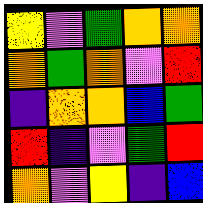[["yellow", "violet", "green", "orange", "orange"], ["orange", "green", "orange", "violet", "red"], ["indigo", "orange", "orange", "blue", "green"], ["red", "indigo", "violet", "green", "red"], ["orange", "violet", "yellow", "indigo", "blue"]]